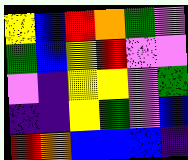[["yellow", "blue", "red", "orange", "green", "violet"], ["green", "blue", "yellow", "red", "violet", "violet"], ["violet", "indigo", "yellow", "yellow", "violet", "green"], ["indigo", "indigo", "yellow", "green", "violet", "blue"], ["red", "orange", "blue", "blue", "blue", "indigo"]]